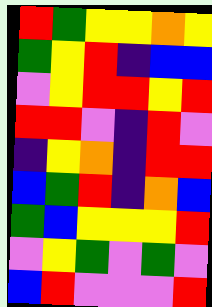[["red", "green", "yellow", "yellow", "orange", "yellow"], ["green", "yellow", "red", "indigo", "blue", "blue"], ["violet", "yellow", "red", "red", "yellow", "red"], ["red", "red", "violet", "indigo", "red", "violet"], ["indigo", "yellow", "orange", "indigo", "red", "red"], ["blue", "green", "red", "indigo", "orange", "blue"], ["green", "blue", "yellow", "yellow", "yellow", "red"], ["violet", "yellow", "green", "violet", "green", "violet"], ["blue", "red", "violet", "violet", "violet", "red"]]